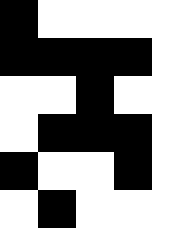[["black", "white", "white", "white", "white"], ["black", "black", "black", "black", "white"], ["white", "white", "black", "white", "white"], ["white", "black", "black", "black", "white"], ["black", "white", "white", "black", "white"], ["white", "black", "white", "white", "white"]]